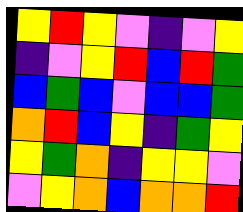[["yellow", "red", "yellow", "violet", "indigo", "violet", "yellow"], ["indigo", "violet", "yellow", "red", "blue", "red", "green"], ["blue", "green", "blue", "violet", "blue", "blue", "green"], ["orange", "red", "blue", "yellow", "indigo", "green", "yellow"], ["yellow", "green", "orange", "indigo", "yellow", "yellow", "violet"], ["violet", "yellow", "orange", "blue", "orange", "orange", "red"]]